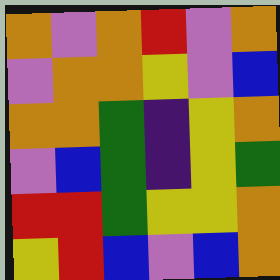[["orange", "violet", "orange", "red", "violet", "orange"], ["violet", "orange", "orange", "yellow", "violet", "blue"], ["orange", "orange", "green", "indigo", "yellow", "orange"], ["violet", "blue", "green", "indigo", "yellow", "green"], ["red", "red", "green", "yellow", "yellow", "orange"], ["yellow", "red", "blue", "violet", "blue", "orange"]]